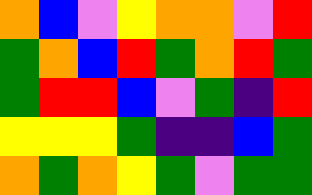[["orange", "blue", "violet", "yellow", "orange", "orange", "violet", "red"], ["green", "orange", "blue", "red", "green", "orange", "red", "green"], ["green", "red", "red", "blue", "violet", "green", "indigo", "red"], ["yellow", "yellow", "yellow", "green", "indigo", "indigo", "blue", "green"], ["orange", "green", "orange", "yellow", "green", "violet", "green", "green"]]